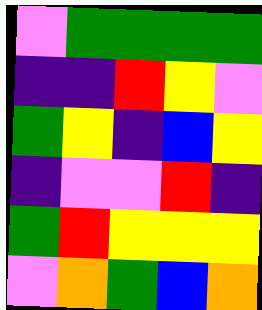[["violet", "green", "green", "green", "green"], ["indigo", "indigo", "red", "yellow", "violet"], ["green", "yellow", "indigo", "blue", "yellow"], ["indigo", "violet", "violet", "red", "indigo"], ["green", "red", "yellow", "yellow", "yellow"], ["violet", "orange", "green", "blue", "orange"]]